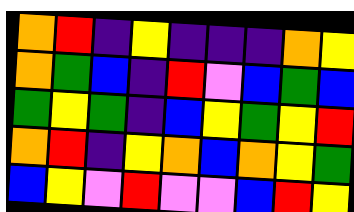[["orange", "red", "indigo", "yellow", "indigo", "indigo", "indigo", "orange", "yellow"], ["orange", "green", "blue", "indigo", "red", "violet", "blue", "green", "blue"], ["green", "yellow", "green", "indigo", "blue", "yellow", "green", "yellow", "red"], ["orange", "red", "indigo", "yellow", "orange", "blue", "orange", "yellow", "green"], ["blue", "yellow", "violet", "red", "violet", "violet", "blue", "red", "yellow"]]